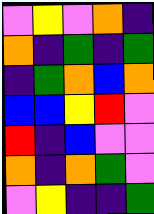[["violet", "yellow", "violet", "orange", "indigo"], ["orange", "indigo", "green", "indigo", "green"], ["indigo", "green", "orange", "blue", "orange"], ["blue", "blue", "yellow", "red", "violet"], ["red", "indigo", "blue", "violet", "violet"], ["orange", "indigo", "orange", "green", "violet"], ["violet", "yellow", "indigo", "indigo", "green"]]